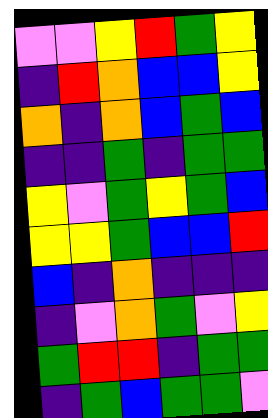[["violet", "violet", "yellow", "red", "green", "yellow"], ["indigo", "red", "orange", "blue", "blue", "yellow"], ["orange", "indigo", "orange", "blue", "green", "blue"], ["indigo", "indigo", "green", "indigo", "green", "green"], ["yellow", "violet", "green", "yellow", "green", "blue"], ["yellow", "yellow", "green", "blue", "blue", "red"], ["blue", "indigo", "orange", "indigo", "indigo", "indigo"], ["indigo", "violet", "orange", "green", "violet", "yellow"], ["green", "red", "red", "indigo", "green", "green"], ["indigo", "green", "blue", "green", "green", "violet"]]